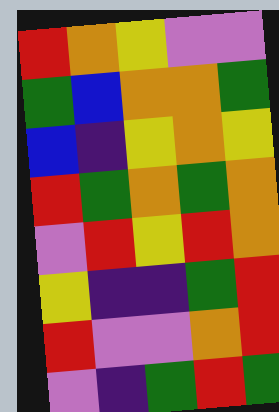[["red", "orange", "yellow", "violet", "violet"], ["green", "blue", "orange", "orange", "green"], ["blue", "indigo", "yellow", "orange", "yellow"], ["red", "green", "orange", "green", "orange"], ["violet", "red", "yellow", "red", "orange"], ["yellow", "indigo", "indigo", "green", "red"], ["red", "violet", "violet", "orange", "red"], ["violet", "indigo", "green", "red", "green"]]